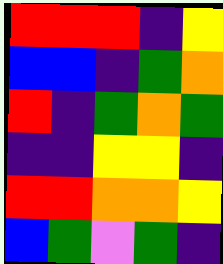[["red", "red", "red", "indigo", "yellow"], ["blue", "blue", "indigo", "green", "orange"], ["red", "indigo", "green", "orange", "green"], ["indigo", "indigo", "yellow", "yellow", "indigo"], ["red", "red", "orange", "orange", "yellow"], ["blue", "green", "violet", "green", "indigo"]]